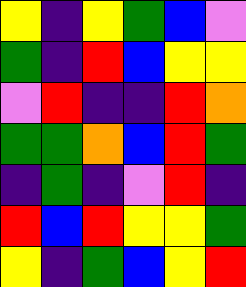[["yellow", "indigo", "yellow", "green", "blue", "violet"], ["green", "indigo", "red", "blue", "yellow", "yellow"], ["violet", "red", "indigo", "indigo", "red", "orange"], ["green", "green", "orange", "blue", "red", "green"], ["indigo", "green", "indigo", "violet", "red", "indigo"], ["red", "blue", "red", "yellow", "yellow", "green"], ["yellow", "indigo", "green", "blue", "yellow", "red"]]